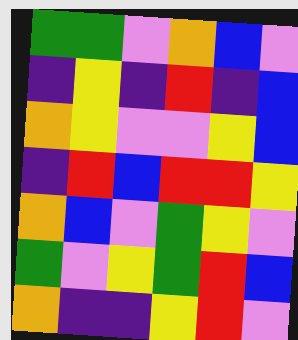[["green", "green", "violet", "orange", "blue", "violet"], ["indigo", "yellow", "indigo", "red", "indigo", "blue"], ["orange", "yellow", "violet", "violet", "yellow", "blue"], ["indigo", "red", "blue", "red", "red", "yellow"], ["orange", "blue", "violet", "green", "yellow", "violet"], ["green", "violet", "yellow", "green", "red", "blue"], ["orange", "indigo", "indigo", "yellow", "red", "violet"]]